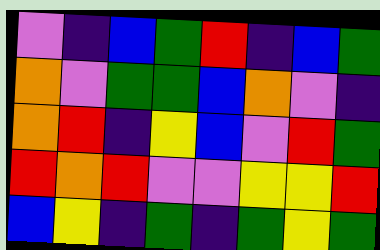[["violet", "indigo", "blue", "green", "red", "indigo", "blue", "green"], ["orange", "violet", "green", "green", "blue", "orange", "violet", "indigo"], ["orange", "red", "indigo", "yellow", "blue", "violet", "red", "green"], ["red", "orange", "red", "violet", "violet", "yellow", "yellow", "red"], ["blue", "yellow", "indigo", "green", "indigo", "green", "yellow", "green"]]